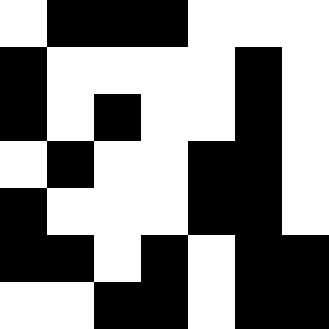[["white", "black", "black", "black", "white", "white", "white"], ["black", "white", "white", "white", "white", "black", "white"], ["black", "white", "black", "white", "white", "black", "white"], ["white", "black", "white", "white", "black", "black", "white"], ["black", "white", "white", "white", "black", "black", "white"], ["black", "black", "white", "black", "white", "black", "black"], ["white", "white", "black", "black", "white", "black", "black"]]